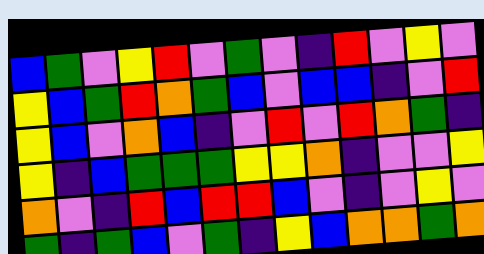[["blue", "green", "violet", "yellow", "red", "violet", "green", "violet", "indigo", "red", "violet", "yellow", "violet"], ["yellow", "blue", "green", "red", "orange", "green", "blue", "violet", "blue", "blue", "indigo", "violet", "red"], ["yellow", "blue", "violet", "orange", "blue", "indigo", "violet", "red", "violet", "red", "orange", "green", "indigo"], ["yellow", "indigo", "blue", "green", "green", "green", "yellow", "yellow", "orange", "indigo", "violet", "violet", "yellow"], ["orange", "violet", "indigo", "red", "blue", "red", "red", "blue", "violet", "indigo", "violet", "yellow", "violet"], ["green", "indigo", "green", "blue", "violet", "green", "indigo", "yellow", "blue", "orange", "orange", "green", "orange"]]